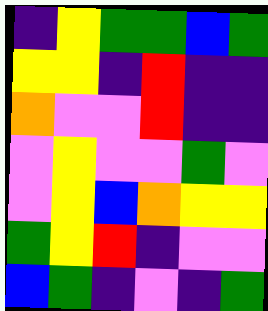[["indigo", "yellow", "green", "green", "blue", "green"], ["yellow", "yellow", "indigo", "red", "indigo", "indigo"], ["orange", "violet", "violet", "red", "indigo", "indigo"], ["violet", "yellow", "violet", "violet", "green", "violet"], ["violet", "yellow", "blue", "orange", "yellow", "yellow"], ["green", "yellow", "red", "indigo", "violet", "violet"], ["blue", "green", "indigo", "violet", "indigo", "green"]]